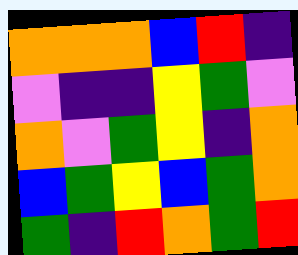[["orange", "orange", "orange", "blue", "red", "indigo"], ["violet", "indigo", "indigo", "yellow", "green", "violet"], ["orange", "violet", "green", "yellow", "indigo", "orange"], ["blue", "green", "yellow", "blue", "green", "orange"], ["green", "indigo", "red", "orange", "green", "red"]]